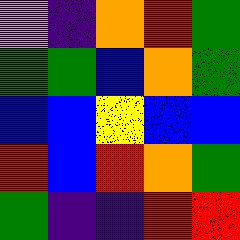[["violet", "indigo", "orange", "red", "green"], ["green", "green", "blue", "orange", "green"], ["blue", "blue", "yellow", "blue", "blue"], ["red", "blue", "red", "orange", "green"], ["green", "indigo", "indigo", "red", "red"]]